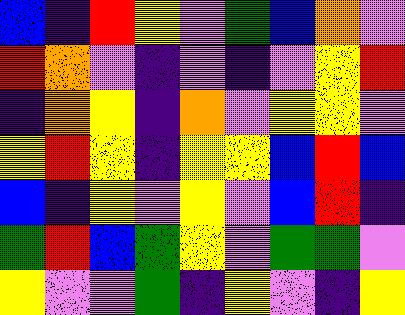[["blue", "indigo", "red", "yellow", "violet", "green", "blue", "orange", "violet"], ["red", "orange", "violet", "indigo", "violet", "indigo", "violet", "yellow", "red"], ["indigo", "orange", "yellow", "indigo", "orange", "violet", "yellow", "yellow", "violet"], ["yellow", "red", "yellow", "indigo", "yellow", "yellow", "blue", "red", "blue"], ["blue", "indigo", "yellow", "violet", "yellow", "violet", "blue", "red", "indigo"], ["green", "red", "blue", "green", "yellow", "violet", "green", "green", "violet"], ["yellow", "violet", "violet", "green", "indigo", "yellow", "violet", "indigo", "yellow"]]